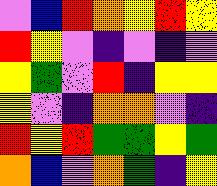[["violet", "blue", "red", "orange", "yellow", "red", "yellow"], ["red", "yellow", "violet", "indigo", "violet", "indigo", "violet"], ["yellow", "green", "violet", "red", "indigo", "yellow", "yellow"], ["yellow", "violet", "indigo", "orange", "orange", "violet", "indigo"], ["red", "yellow", "red", "green", "green", "yellow", "green"], ["orange", "blue", "violet", "orange", "green", "indigo", "yellow"]]